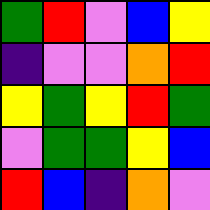[["green", "red", "violet", "blue", "yellow"], ["indigo", "violet", "violet", "orange", "red"], ["yellow", "green", "yellow", "red", "green"], ["violet", "green", "green", "yellow", "blue"], ["red", "blue", "indigo", "orange", "violet"]]